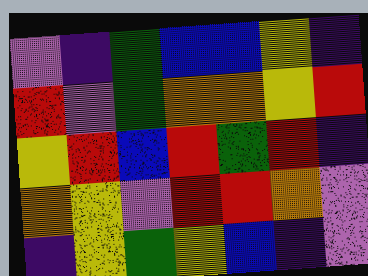[["violet", "indigo", "green", "blue", "blue", "yellow", "indigo"], ["red", "violet", "green", "orange", "orange", "yellow", "red"], ["yellow", "red", "blue", "red", "green", "red", "indigo"], ["orange", "yellow", "violet", "red", "red", "orange", "violet"], ["indigo", "yellow", "green", "yellow", "blue", "indigo", "violet"]]